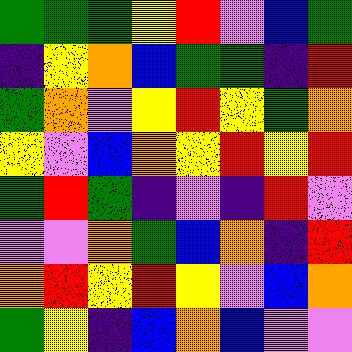[["green", "green", "green", "yellow", "red", "violet", "blue", "green"], ["indigo", "yellow", "orange", "blue", "green", "green", "indigo", "red"], ["green", "orange", "violet", "yellow", "red", "yellow", "green", "orange"], ["yellow", "violet", "blue", "orange", "yellow", "red", "yellow", "red"], ["green", "red", "green", "indigo", "violet", "indigo", "red", "violet"], ["violet", "violet", "orange", "green", "blue", "orange", "indigo", "red"], ["orange", "red", "yellow", "red", "yellow", "violet", "blue", "orange"], ["green", "yellow", "indigo", "blue", "orange", "blue", "violet", "violet"]]